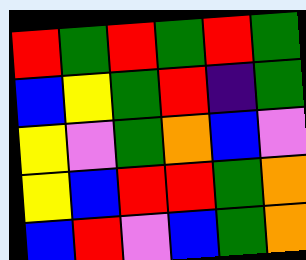[["red", "green", "red", "green", "red", "green"], ["blue", "yellow", "green", "red", "indigo", "green"], ["yellow", "violet", "green", "orange", "blue", "violet"], ["yellow", "blue", "red", "red", "green", "orange"], ["blue", "red", "violet", "blue", "green", "orange"]]